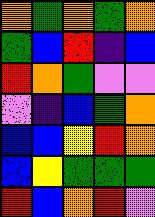[["orange", "green", "orange", "green", "orange"], ["green", "blue", "red", "indigo", "blue"], ["red", "orange", "green", "violet", "violet"], ["violet", "indigo", "blue", "green", "orange"], ["blue", "blue", "yellow", "red", "orange"], ["blue", "yellow", "green", "green", "green"], ["red", "blue", "orange", "red", "violet"]]